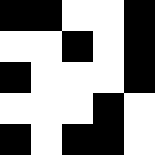[["black", "black", "white", "white", "black"], ["white", "white", "black", "white", "black"], ["black", "white", "white", "white", "black"], ["white", "white", "white", "black", "white"], ["black", "white", "black", "black", "white"]]